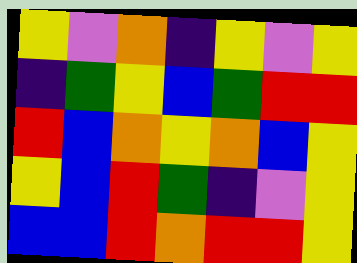[["yellow", "violet", "orange", "indigo", "yellow", "violet", "yellow"], ["indigo", "green", "yellow", "blue", "green", "red", "red"], ["red", "blue", "orange", "yellow", "orange", "blue", "yellow"], ["yellow", "blue", "red", "green", "indigo", "violet", "yellow"], ["blue", "blue", "red", "orange", "red", "red", "yellow"]]